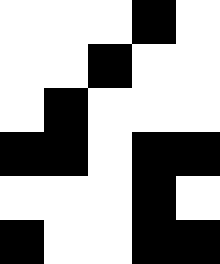[["white", "white", "white", "black", "white"], ["white", "white", "black", "white", "white"], ["white", "black", "white", "white", "white"], ["black", "black", "white", "black", "black"], ["white", "white", "white", "black", "white"], ["black", "white", "white", "black", "black"]]